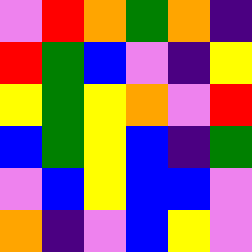[["violet", "red", "orange", "green", "orange", "indigo"], ["red", "green", "blue", "violet", "indigo", "yellow"], ["yellow", "green", "yellow", "orange", "violet", "red"], ["blue", "green", "yellow", "blue", "indigo", "green"], ["violet", "blue", "yellow", "blue", "blue", "violet"], ["orange", "indigo", "violet", "blue", "yellow", "violet"]]